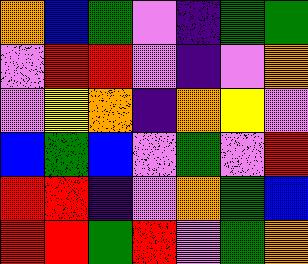[["orange", "blue", "green", "violet", "indigo", "green", "green"], ["violet", "red", "red", "violet", "indigo", "violet", "orange"], ["violet", "yellow", "orange", "indigo", "orange", "yellow", "violet"], ["blue", "green", "blue", "violet", "green", "violet", "red"], ["red", "red", "indigo", "violet", "orange", "green", "blue"], ["red", "red", "green", "red", "violet", "green", "orange"]]